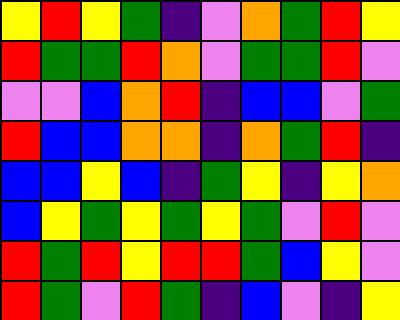[["yellow", "red", "yellow", "green", "indigo", "violet", "orange", "green", "red", "yellow"], ["red", "green", "green", "red", "orange", "violet", "green", "green", "red", "violet"], ["violet", "violet", "blue", "orange", "red", "indigo", "blue", "blue", "violet", "green"], ["red", "blue", "blue", "orange", "orange", "indigo", "orange", "green", "red", "indigo"], ["blue", "blue", "yellow", "blue", "indigo", "green", "yellow", "indigo", "yellow", "orange"], ["blue", "yellow", "green", "yellow", "green", "yellow", "green", "violet", "red", "violet"], ["red", "green", "red", "yellow", "red", "red", "green", "blue", "yellow", "violet"], ["red", "green", "violet", "red", "green", "indigo", "blue", "violet", "indigo", "yellow"]]